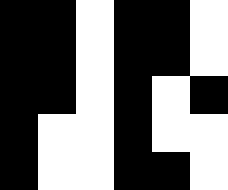[["black", "black", "white", "black", "black", "white"], ["black", "black", "white", "black", "black", "white"], ["black", "black", "white", "black", "white", "black"], ["black", "white", "white", "black", "white", "white"], ["black", "white", "white", "black", "black", "white"]]